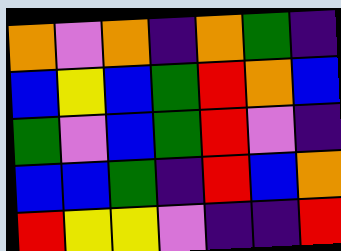[["orange", "violet", "orange", "indigo", "orange", "green", "indigo"], ["blue", "yellow", "blue", "green", "red", "orange", "blue"], ["green", "violet", "blue", "green", "red", "violet", "indigo"], ["blue", "blue", "green", "indigo", "red", "blue", "orange"], ["red", "yellow", "yellow", "violet", "indigo", "indigo", "red"]]